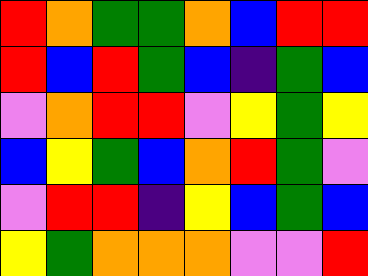[["red", "orange", "green", "green", "orange", "blue", "red", "red"], ["red", "blue", "red", "green", "blue", "indigo", "green", "blue"], ["violet", "orange", "red", "red", "violet", "yellow", "green", "yellow"], ["blue", "yellow", "green", "blue", "orange", "red", "green", "violet"], ["violet", "red", "red", "indigo", "yellow", "blue", "green", "blue"], ["yellow", "green", "orange", "orange", "orange", "violet", "violet", "red"]]